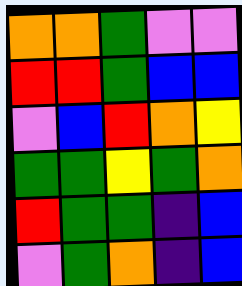[["orange", "orange", "green", "violet", "violet"], ["red", "red", "green", "blue", "blue"], ["violet", "blue", "red", "orange", "yellow"], ["green", "green", "yellow", "green", "orange"], ["red", "green", "green", "indigo", "blue"], ["violet", "green", "orange", "indigo", "blue"]]